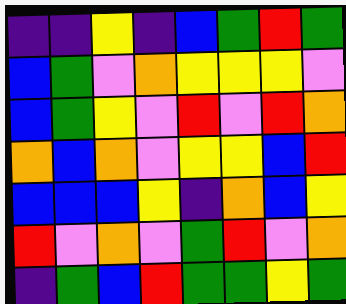[["indigo", "indigo", "yellow", "indigo", "blue", "green", "red", "green"], ["blue", "green", "violet", "orange", "yellow", "yellow", "yellow", "violet"], ["blue", "green", "yellow", "violet", "red", "violet", "red", "orange"], ["orange", "blue", "orange", "violet", "yellow", "yellow", "blue", "red"], ["blue", "blue", "blue", "yellow", "indigo", "orange", "blue", "yellow"], ["red", "violet", "orange", "violet", "green", "red", "violet", "orange"], ["indigo", "green", "blue", "red", "green", "green", "yellow", "green"]]